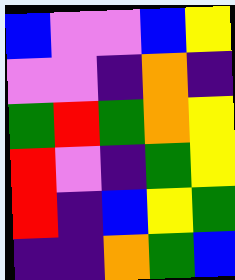[["blue", "violet", "violet", "blue", "yellow"], ["violet", "violet", "indigo", "orange", "indigo"], ["green", "red", "green", "orange", "yellow"], ["red", "violet", "indigo", "green", "yellow"], ["red", "indigo", "blue", "yellow", "green"], ["indigo", "indigo", "orange", "green", "blue"]]